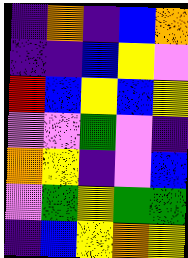[["indigo", "orange", "indigo", "blue", "orange"], ["indigo", "indigo", "blue", "yellow", "violet"], ["red", "blue", "yellow", "blue", "yellow"], ["violet", "violet", "green", "violet", "indigo"], ["orange", "yellow", "indigo", "violet", "blue"], ["violet", "green", "yellow", "green", "green"], ["indigo", "blue", "yellow", "orange", "yellow"]]